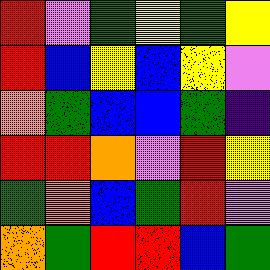[["red", "violet", "green", "yellow", "green", "yellow"], ["red", "blue", "yellow", "blue", "yellow", "violet"], ["orange", "green", "blue", "blue", "green", "indigo"], ["red", "red", "orange", "violet", "red", "yellow"], ["green", "orange", "blue", "green", "red", "violet"], ["orange", "green", "red", "red", "blue", "green"]]